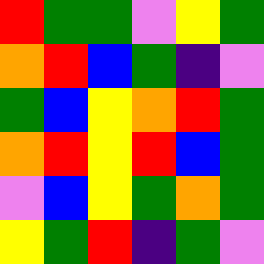[["red", "green", "green", "violet", "yellow", "green"], ["orange", "red", "blue", "green", "indigo", "violet"], ["green", "blue", "yellow", "orange", "red", "green"], ["orange", "red", "yellow", "red", "blue", "green"], ["violet", "blue", "yellow", "green", "orange", "green"], ["yellow", "green", "red", "indigo", "green", "violet"]]